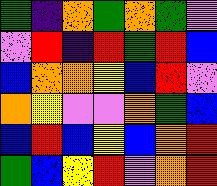[["green", "indigo", "orange", "green", "orange", "green", "violet"], ["violet", "red", "indigo", "red", "green", "red", "blue"], ["blue", "orange", "orange", "yellow", "blue", "red", "violet"], ["orange", "yellow", "violet", "violet", "orange", "green", "blue"], ["blue", "red", "blue", "yellow", "blue", "orange", "red"], ["green", "blue", "yellow", "red", "violet", "orange", "red"]]